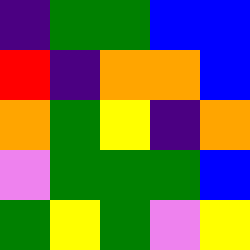[["indigo", "green", "green", "blue", "blue"], ["red", "indigo", "orange", "orange", "blue"], ["orange", "green", "yellow", "indigo", "orange"], ["violet", "green", "green", "green", "blue"], ["green", "yellow", "green", "violet", "yellow"]]